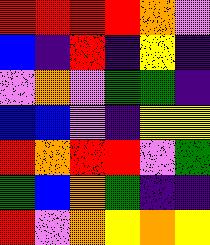[["red", "red", "red", "red", "orange", "violet"], ["blue", "indigo", "red", "indigo", "yellow", "indigo"], ["violet", "orange", "violet", "green", "green", "indigo"], ["blue", "blue", "violet", "indigo", "yellow", "yellow"], ["red", "orange", "red", "red", "violet", "green"], ["green", "blue", "orange", "green", "indigo", "indigo"], ["red", "violet", "orange", "yellow", "orange", "yellow"]]